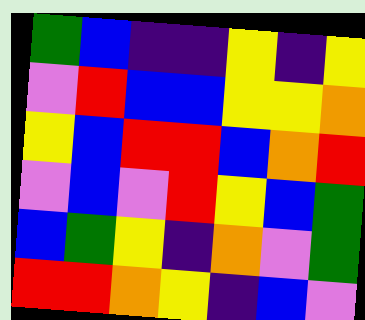[["green", "blue", "indigo", "indigo", "yellow", "indigo", "yellow"], ["violet", "red", "blue", "blue", "yellow", "yellow", "orange"], ["yellow", "blue", "red", "red", "blue", "orange", "red"], ["violet", "blue", "violet", "red", "yellow", "blue", "green"], ["blue", "green", "yellow", "indigo", "orange", "violet", "green"], ["red", "red", "orange", "yellow", "indigo", "blue", "violet"]]